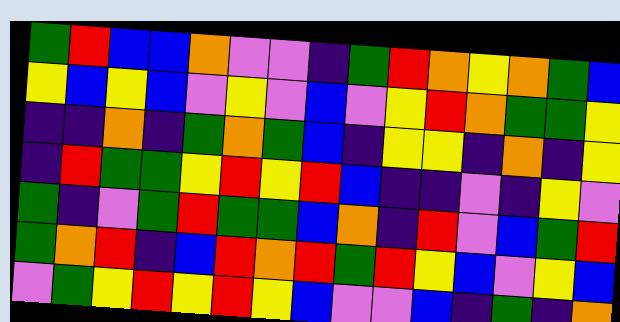[["green", "red", "blue", "blue", "orange", "violet", "violet", "indigo", "green", "red", "orange", "yellow", "orange", "green", "blue"], ["yellow", "blue", "yellow", "blue", "violet", "yellow", "violet", "blue", "violet", "yellow", "red", "orange", "green", "green", "yellow"], ["indigo", "indigo", "orange", "indigo", "green", "orange", "green", "blue", "indigo", "yellow", "yellow", "indigo", "orange", "indigo", "yellow"], ["indigo", "red", "green", "green", "yellow", "red", "yellow", "red", "blue", "indigo", "indigo", "violet", "indigo", "yellow", "violet"], ["green", "indigo", "violet", "green", "red", "green", "green", "blue", "orange", "indigo", "red", "violet", "blue", "green", "red"], ["green", "orange", "red", "indigo", "blue", "red", "orange", "red", "green", "red", "yellow", "blue", "violet", "yellow", "blue"], ["violet", "green", "yellow", "red", "yellow", "red", "yellow", "blue", "violet", "violet", "blue", "indigo", "green", "indigo", "orange"]]